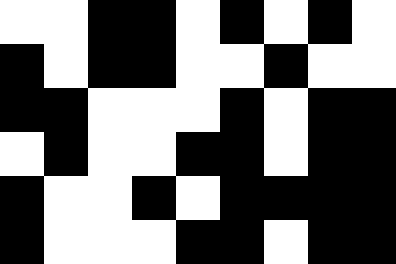[["white", "white", "black", "black", "white", "black", "white", "black", "white"], ["black", "white", "black", "black", "white", "white", "black", "white", "white"], ["black", "black", "white", "white", "white", "black", "white", "black", "black"], ["white", "black", "white", "white", "black", "black", "white", "black", "black"], ["black", "white", "white", "black", "white", "black", "black", "black", "black"], ["black", "white", "white", "white", "black", "black", "white", "black", "black"]]